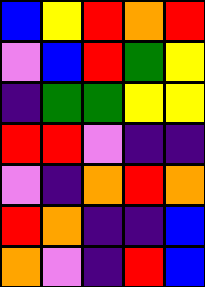[["blue", "yellow", "red", "orange", "red"], ["violet", "blue", "red", "green", "yellow"], ["indigo", "green", "green", "yellow", "yellow"], ["red", "red", "violet", "indigo", "indigo"], ["violet", "indigo", "orange", "red", "orange"], ["red", "orange", "indigo", "indigo", "blue"], ["orange", "violet", "indigo", "red", "blue"]]